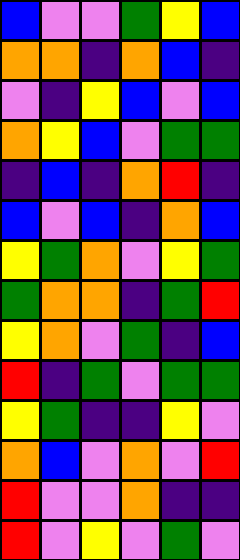[["blue", "violet", "violet", "green", "yellow", "blue"], ["orange", "orange", "indigo", "orange", "blue", "indigo"], ["violet", "indigo", "yellow", "blue", "violet", "blue"], ["orange", "yellow", "blue", "violet", "green", "green"], ["indigo", "blue", "indigo", "orange", "red", "indigo"], ["blue", "violet", "blue", "indigo", "orange", "blue"], ["yellow", "green", "orange", "violet", "yellow", "green"], ["green", "orange", "orange", "indigo", "green", "red"], ["yellow", "orange", "violet", "green", "indigo", "blue"], ["red", "indigo", "green", "violet", "green", "green"], ["yellow", "green", "indigo", "indigo", "yellow", "violet"], ["orange", "blue", "violet", "orange", "violet", "red"], ["red", "violet", "violet", "orange", "indigo", "indigo"], ["red", "violet", "yellow", "violet", "green", "violet"]]